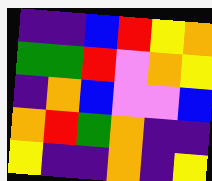[["indigo", "indigo", "blue", "red", "yellow", "orange"], ["green", "green", "red", "violet", "orange", "yellow"], ["indigo", "orange", "blue", "violet", "violet", "blue"], ["orange", "red", "green", "orange", "indigo", "indigo"], ["yellow", "indigo", "indigo", "orange", "indigo", "yellow"]]